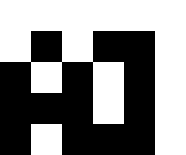[["white", "white", "white", "white", "white", "white"], ["white", "black", "white", "black", "black", "white"], ["black", "white", "black", "white", "black", "white"], ["black", "black", "black", "white", "black", "white"], ["black", "white", "black", "black", "black", "white"]]